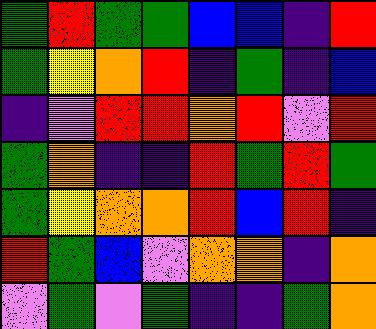[["green", "red", "green", "green", "blue", "blue", "indigo", "red"], ["green", "yellow", "orange", "red", "indigo", "green", "indigo", "blue"], ["indigo", "violet", "red", "red", "orange", "red", "violet", "red"], ["green", "orange", "indigo", "indigo", "red", "green", "red", "green"], ["green", "yellow", "orange", "orange", "red", "blue", "red", "indigo"], ["red", "green", "blue", "violet", "orange", "orange", "indigo", "orange"], ["violet", "green", "violet", "green", "indigo", "indigo", "green", "orange"]]